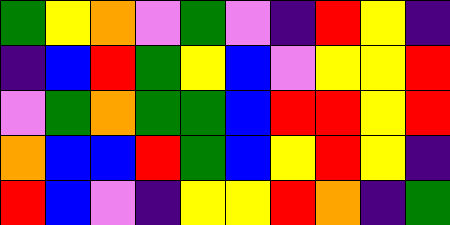[["green", "yellow", "orange", "violet", "green", "violet", "indigo", "red", "yellow", "indigo"], ["indigo", "blue", "red", "green", "yellow", "blue", "violet", "yellow", "yellow", "red"], ["violet", "green", "orange", "green", "green", "blue", "red", "red", "yellow", "red"], ["orange", "blue", "blue", "red", "green", "blue", "yellow", "red", "yellow", "indigo"], ["red", "blue", "violet", "indigo", "yellow", "yellow", "red", "orange", "indigo", "green"]]